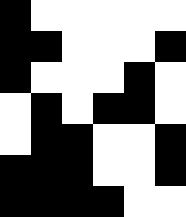[["black", "white", "white", "white", "white", "white"], ["black", "black", "white", "white", "white", "black"], ["black", "white", "white", "white", "black", "white"], ["white", "black", "white", "black", "black", "white"], ["white", "black", "black", "white", "white", "black"], ["black", "black", "black", "white", "white", "black"], ["black", "black", "black", "black", "white", "white"]]